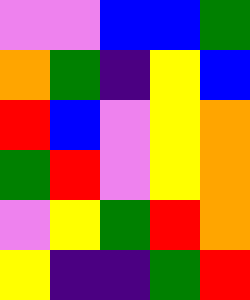[["violet", "violet", "blue", "blue", "green"], ["orange", "green", "indigo", "yellow", "blue"], ["red", "blue", "violet", "yellow", "orange"], ["green", "red", "violet", "yellow", "orange"], ["violet", "yellow", "green", "red", "orange"], ["yellow", "indigo", "indigo", "green", "red"]]